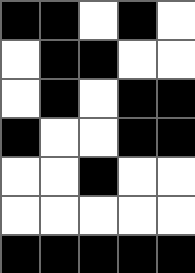[["black", "black", "white", "black", "white"], ["white", "black", "black", "white", "white"], ["white", "black", "white", "black", "black"], ["black", "white", "white", "black", "black"], ["white", "white", "black", "white", "white"], ["white", "white", "white", "white", "white"], ["black", "black", "black", "black", "black"]]